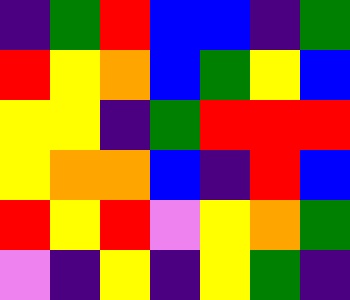[["indigo", "green", "red", "blue", "blue", "indigo", "green"], ["red", "yellow", "orange", "blue", "green", "yellow", "blue"], ["yellow", "yellow", "indigo", "green", "red", "red", "red"], ["yellow", "orange", "orange", "blue", "indigo", "red", "blue"], ["red", "yellow", "red", "violet", "yellow", "orange", "green"], ["violet", "indigo", "yellow", "indigo", "yellow", "green", "indigo"]]